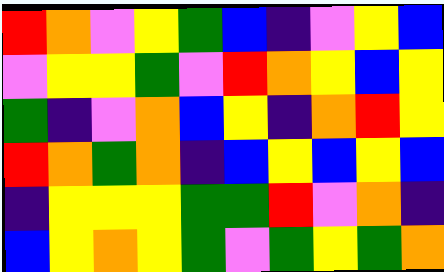[["red", "orange", "violet", "yellow", "green", "blue", "indigo", "violet", "yellow", "blue"], ["violet", "yellow", "yellow", "green", "violet", "red", "orange", "yellow", "blue", "yellow"], ["green", "indigo", "violet", "orange", "blue", "yellow", "indigo", "orange", "red", "yellow"], ["red", "orange", "green", "orange", "indigo", "blue", "yellow", "blue", "yellow", "blue"], ["indigo", "yellow", "yellow", "yellow", "green", "green", "red", "violet", "orange", "indigo"], ["blue", "yellow", "orange", "yellow", "green", "violet", "green", "yellow", "green", "orange"]]